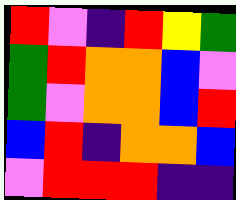[["red", "violet", "indigo", "red", "yellow", "green"], ["green", "red", "orange", "orange", "blue", "violet"], ["green", "violet", "orange", "orange", "blue", "red"], ["blue", "red", "indigo", "orange", "orange", "blue"], ["violet", "red", "red", "red", "indigo", "indigo"]]